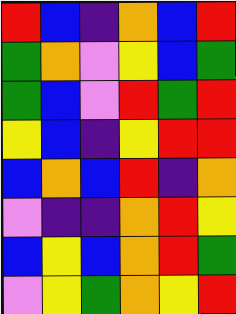[["red", "blue", "indigo", "orange", "blue", "red"], ["green", "orange", "violet", "yellow", "blue", "green"], ["green", "blue", "violet", "red", "green", "red"], ["yellow", "blue", "indigo", "yellow", "red", "red"], ["blue", "orange", "blue", "red", "indigo", "orange"], ["violet", "indigo", "indigo", "orange", "red", "yellow"], ["blue", "yellow", "blue", "orange", "red", "green"], ["violet", "yellow", "green", "orange", "yellow", "red"]]